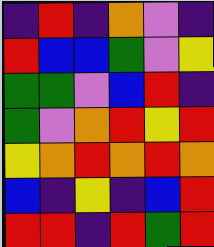[["indigo", "red", "indigo", "orange", "violet", "indigo"], ["red", "blue", "blue", "green", "violet", "yellow"], ["green", "green", "violet", "blue", "red", "indigo"], ["green", "violet", "orange", "red", "yellow", "red"], ["yellow", "orange", "red", "orange", "red", "orange"], ["blue", "indigo", "yellow", "indigo", "blue", "red"], ["red", "red", "indigo", "red", "green", "red"]]